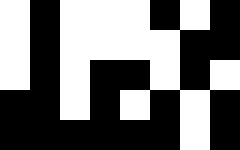[["white", "black", "white", "white", "white", "black", "white", "black"], ["white", "black", "white", "white", "white", "white", "black", "black"], ["white", "black", "white", "black", "black", "white", "black", "white"], ["black", "black", "white", "black", "white", "black", "white", "black"], ["black", "black", "black", "black", "black", "black", "white", "black"]]